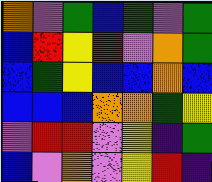[["orange", "violet", "green", "blue", "green", "violet", "green"], ["blue", "red", "yellow", "red", "violet", "orange", "green"], ["blue", "green", "yellow", "blue", "blue", "orange", "blue"], ["blue", "blue", "blue", "orange", "orange", "green", "yellow"], ["violet", "red", "red", "violet", "yellow", "indigo", "green"], ["blue", "violet", "orange", "violet", "yellow", "red", "indigo"]]